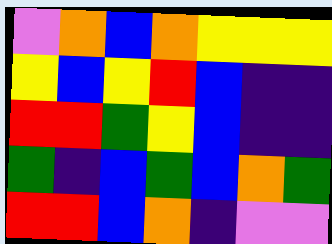[["violet", "orange", "blue", "orange", "yellow", "yellow", "yellow"], ["yellow", "blue", "yellow", "red", "blue", "indigo", "indigo"], ["red", "red", "green", "yellow", "blue", "indigo", "indigo"], ["green", "indigo", "blue", "green", "blue", "orange", "green"], ["red", "red", "blue", "orange", "indigo", "violet", "violet"]]